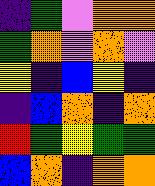[["indigo", "green", "violet", "orange", "orange"], ["green", "orange", "violet", "orange", "violet"], ["yellow", "indigo", "blue", "yellow", "indigo"], ["indigo", "blue", "orange", "indigo", "orange"], ["red", "green", "yellow", "green", "green"], ["blue", "orange", "indigo", "orange", "orange"]]